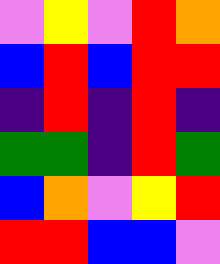[["violet", "yellow", "violet", "red", "orange"], ["blue", "red", "blue", "red", "red"], ["indigo", "red", "indigo", "red", "indigo"], ["green", "green", "indigo", "red", "green"], ["blue", "orange", "violet", "yellow", "red"], ["red", "red", "blue", "blue", "violet"]]